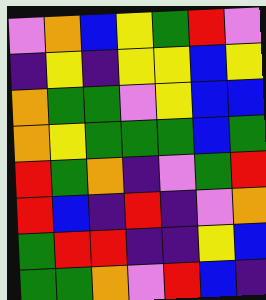[["violet", "orange", "blue", "yellow", "green", "red", "violet"], ["indigo", "yellow", "indigo", "yellow", "yellow", "blue", "yellow"], ["orange", "green", "green", "violet", "yellow", "blue", "blue"], ["orange", "yellow", "green", "green", "green", "blue", "green"], ["red", "green", "orange", "indigo", "violet", "green", "red"], ["red", "blue", "indigo", "red", "indigo", "violet", "orange"], ["green", "red", "red", "indigo", "indigo", "yellow", "blue"], ["green", "green", "orange", "violet", "red", "blue", "indigo"]]